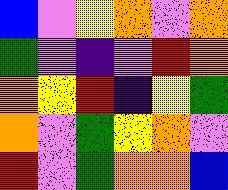[["blue", "violet", "yellow", "orange", "violet", "orange"], ["green", "violet", "indigo", "violet", "red", "orange"], ["orange", "yellow", "red", "indigo", "yellow", "green"], ["orange", "violet", "green", "yellow", "orange", "violet"], ["red", "violet", "green", "orange", "orange", "blue"]]